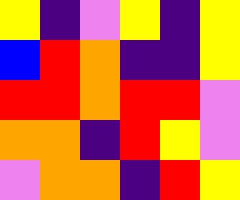[["yellow", "indigo", "violet", "yellow", "indigo", "yellow"], ["blue", "red", "orange", "indigo", "indigo", "yellow"], ["red", "red", "orange", "red", "red", "violet"], ["orange", "orange", "indigo", "red", "yellow", "violet"], ["violet", "orange", "orange", "indigo", "red", "yellow"]]